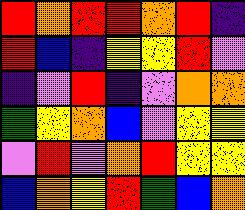[["red", "orange", "red", "red", "orange", "red", "indigo"], ["red", "blue", "indigo", "yellow", "yellow", "red", "violet"], ["indigo", "violet", "red", "indigo", "violet", "orange", "orange"], ["green", "yellow", "orange", "blue", "violet", "yellow", "yellow"], ["violet", "red", "violet", "orange", "red", "yellow", "yellow"], ["blue", "orange", "yellow", "red", "green", "blue", "orange"]]